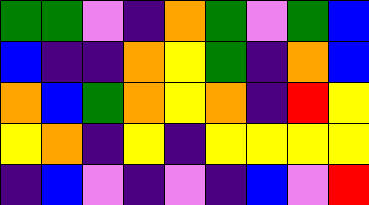[["green", "green", "violet", "indigo", "orange", "green", "violet", "green", "blue"], ["blue", "indigo", "indigo", "orange", "yellow", "green", "indigo", "orange", "blue"], ["orange", "blue", "green", "orange", "yellow", "orange", "indigo", "red", "yellow"], ["yellow", "orange", "indigo", "yellow", "indigo", "yellow", "yellow", "yellow", "yellow"], ["indigo", "blue", "violet", "indigo", "violet", "indigo", "blue", "violet", "red"]]